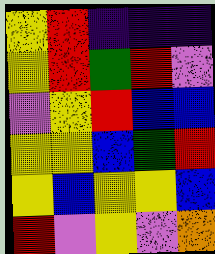[["yellow", "red", "indigo", "indigo", "indigo"], ["yellow", "red", "green", "red", "violet"], ["violet", "yellow", "red", "blue", "blue"], ["yellow", "yellow", "blue", "green", "red"], ["yellow", "blue", "yellow", "yellow", "blue"], ["red", "violet", "yellow", "violet", "orange"]]